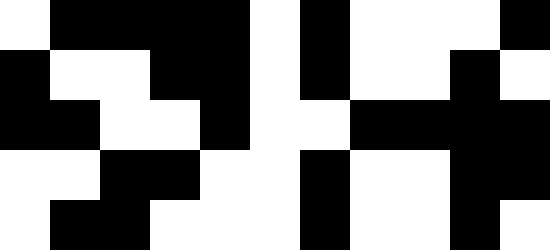[["white", "black", "black", "black", "black", "white", "black", "white", "white", "white", "black"], ["black", "white", "white", "black", "black", "white", "black", "white", "white", "black", "white"], ["black", "black", "white", "white", "black", "white", "white", "black", "black", "black", "black"], ["white", "white", "black", "black", "white", "white", "black", "white", "white", "black", "black"], ["white", "black", "black", "white", "white", "white", "black", "white", "white", "black", "white"]]